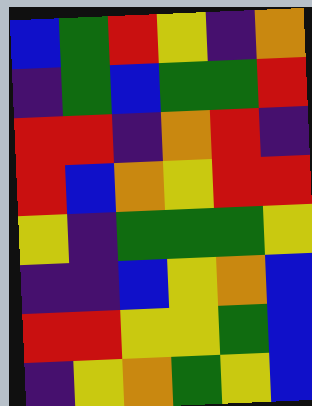[["blue", "green", "red", "yellow", "indigo", "orange"], ["indigo", "green", "blue", "green", "green", "red"], ["red", "red", "indigo", "orange", "red", "indigo"], ["red", "blue", "orange", "yellow", "red", "red"], ["yellow", "indigo", "green", "green", "green", "yellow"], ["indigo", "indigo", "blue", "yellow", "orange", "blue"], ["red", "red", "yellow", "yellow", "green", "blue"], ["indigo", "yellow", "orange", "green", "yellow", "blue"]]